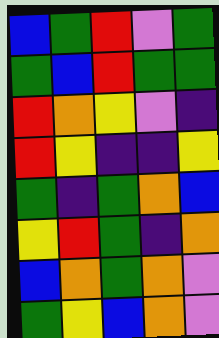[["blue", "green", "red", "violet", "green"], ["green", "blue", "red", "green", "green"], ["red", "orange", "yellow", "violet", "indigo"], ["red", "yellow", "indigo", "indigo", "yellow"], ["green", "indigo", "green", "orange", "blue"], ["yellow", "red", "green", "indigo", "orange"], ["blue", "orange", "green", "orange", "violet"], ["green", "yellow", "blue", "orange", "violet"]]